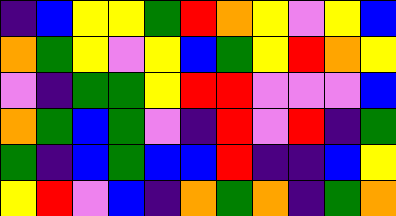[["indigo", "blue", "yellow", "yellow", "green", "red", "orange", "yellow", "violet", "yellow", "blue"], ["orange", "green", "yellow", "violet", "yellow", "blue", "green", "yellow", "red", "orange", "yellow"], ["violet", "indigo", "green", "green", "yellow", "red", "red", "violet", "violet", "violet", "blue"], ["orange", "green", "blue", "green", "violet", "indigo", "red", "violet", "red", "indigo", "green"], ["green", "indigo", "blue", "green", "blue", "blue", "red", "indigo", "indigo", "blue", "yellow"], ["yellow", "red", "violet", "blue", "indigo", "orange", "green", "orange", "indigo", "green", "orange"]]